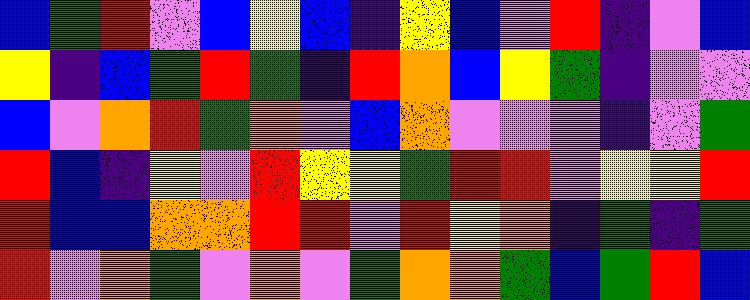[["blue", "green", "red", "violet", "blue", "yellow", "blue", "indigo", "yellow", "blue", "violet", "red", "indigo", "violet", "blue"], ["yellow", "indigo", "blue", "green", "red", "green", "indigo", "red", "orange", "blue", "yellow", "green", "indigo", "violet", "violet"], ["blue", "violet", "orange", "red", "green", "orange", "violet", "blue", "orange", "violet", "violet", "violet", "indigo", "violet", "green"], ["red", "blue", "indigo", "yellow", "violet", "red", "yellow", "yellow", "green", "red", "red", "violet", "yellow", "yellow", "red"], ["red", "blue", "blue", "orange", "orange", "red", "red", "violet", "red", "yellow", "orange", "indigo", "green", "indigo", "green"], ["red", "violet", "orange", "green", "violet", "orange", "violet", "green", "orange", "orange", "green", "blue", "green", "red", "blue"]]